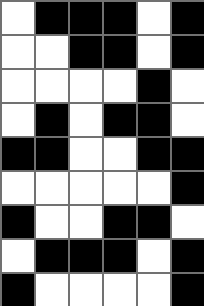[["white", "black", "black", "black", "white", "black"], ["white", "white", "black", "black", "white", "black"], ["white", "white", "white", "white", "black", "white"], ["white", "black", "white", "black", "black", "white"], ["black", "black", "white", "white", "black", "black"], ["white", "white", "white", "white", "white", "black"], ["black", "white", "white", "black", "black", "white"], ["white", "black", "black", "black", "white", "black"], ["black", "white", "white", "white", "white", "black"]]